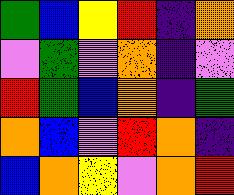[["green", "blue", "yellow", "red", "indigo", "orange"], ["violet", "green", "violet", "orange", "indigo", "violet"], ["red", "green", "blue", "orange", "indigo", "green"], ["orange", "blue", "violet", "red", "orange", "indigo"], ["blue", "orange", "yellow", "violet", "orange", "red"]]